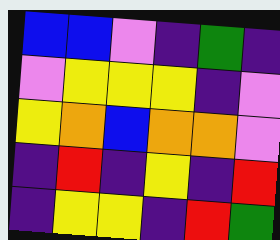[["blue", "blue", "violet", "indigo", "green", "indigo"], ["violet", "yellow", "yellow", "yellow", "indigo", "violet"], ["yellow", "orange", "blue", "orange", "orange", "violet"], ["indigo", "red", "indigo", "yellow", "indigo", "red"], ["indigo", "yellow", "yellow", "indigo", "red", "green"]]